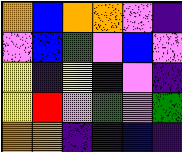[["orange", "blue", "orange", "orange", "violet", "indigo"], ["violet", "blue", "green", "violet", "blue", "violet"], ["yellow", "indigo", "yellow", "indigo", "violet", "indigo"], ["yellow", "red", "violet", "green", "violet", "green"], ["orange", "orange", "indigo", "indigo", "blue", "indigo"]]